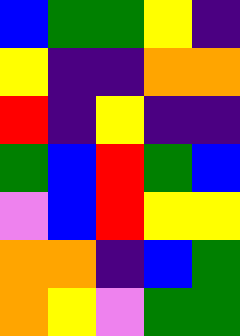[["blue", "green", "green", "yellow", "indigo"], ["yellow", "indigo", "indigo", "orange", "orange"], ["red", "indigo", "yellow", "indigo", "indigo"], ["green", "blue", "red", "green", "blue"], ["violet", "blue", "red", "yellow", "yellow"], ["orange", "orange", "indigo", "blue", "green"], ["orange", "yellow", "violet", "green", "green"]]